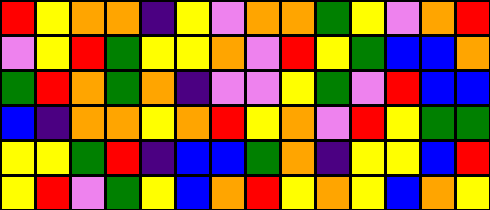[["red", "yellow", "orange", "orange", "indigo", "yellow", "violet", "orange", "orange", "green", "yellow", "violet", "orange", "red"], ["violet", "yellow", "red", "green", "yellow", "yellow", "orange", "violet", "red", "yellow", "green", "blue", "blue", "orange"], ["green", "red", "orange", "green", "orange", "indigo", "violet", "violet", "yellow", "green", "violet", "red", "blue", "blue"], ["blue", "indigo", "orange", "orange", "yellow", "orange", "red", "yellow", "orange", "violet", "red", "yellow", "green", "green"], ["yellow", "yellow", "green", "red", "indigo", "blue", "blue", "green", "orange", "indigo", "yellow", "yellow", "blue", "red"], ["yellow", "red", "violet", "green", "yellow", "blue", "orange", "red", "yellow", "orange", "yellow", "blue", "orange", "yellow"]]